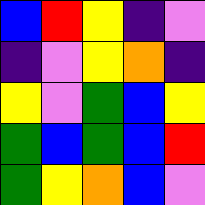[["blue", "red", "yellow", "indigo", "violet"], ["indigo", "violet", "yellow", "orange", "indigo"], ["yellow", "violet", "green", "blue", "yellow"], ["green", "blue", "green", "blue", "red"], ["green", "yellow", "orange", "blue", "violet"]]